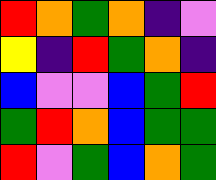[["red", "orange", "green", "orange", "indigo", "violet"], ["yellow", "indigo", "red", "green", "orange", "indigo"], ["blue", "violet", "violet", "blue", "green", "red"], ["green", "red", "orange", "blue", "green", "green"], ["red", "violet", "green", "blue", "orange", "green"]]